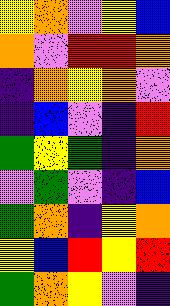[["yellow", "orange", "violet", "yellow", "blue"], ["orange", "violet", "red", "red", "orange"], ["indigo", "orange", "yellow", "orange", "violet"], ["indigo", "blue", "violet", "indigo", "red"], ["green", "yellow", "green", "indigo", "orange"], ["violet", "green", "violet", "indigo", "blue"], ["green", "orange", "indigo", "yellow", "orange"], ["yellow", "blue", "red", "yellow", "red"], ["green", "orange", "yellow", "violet", "indigo"]]